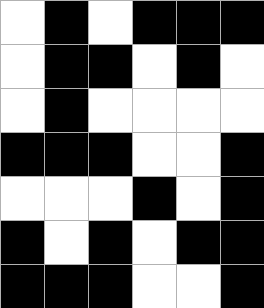[["white", "black", "white", "black", "black", "black"], ["white", "black", "black", "white", "black", "white"], ["white", "black", "white", "white", "white", "white"], ["black", "black", "black", "white", "white", "black"], ["white", "white", "white", "black", "white", "black"], ["black", "white", "black", "white", "black", "black"], ["black", "black", "black", "white", "white", "black"]]